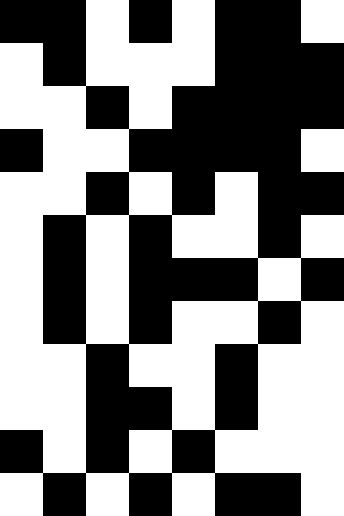[["black", "black", "white", "black", "white", "black", "black", "white"], ["white", "black", "white", "white", "white", "black", "black", "black"], ["white", "white", "black", "white", "black", "black", "black", "black"], ["black", "white", "white", "black", "black", "black", "black", "white"], ["white", "white", "black", "white", "black", "white", "black", "black"], ["white", "black", "white", "black", "white", "white", "black", "white"], ["white", "black", "white", "black", "black", "black", "white", "black"], ["white", "black", "white", "black", "white", "white", "black", "white"], ["white", "white", "black", "white", "white", "black", "white", "white"], ["white", "white", "black", "black", "white", "black", "white", "white"], ["black", "white", "black", "white", "black", "white", "white", "white"], ["white", "black", "white", "black", "white", "black", "black", "white"]]